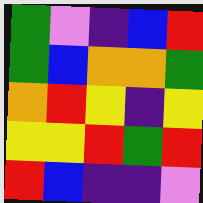[["green", "violet", "indigo", "blue", "red"], ["green", "blue", "orange", "orange", "green"], ["orange", "red", "yellow", "indigo", "yellow"], ["yellow", "yellow", "red", "green", "red"], ["red", "blue", "indigo", "indigo", "violet"]]